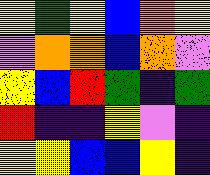[["yellow", "green", "yellow", "blue", "orange", "yellow"], ["violet", "orange", "orange", "blue", "orange", "violet"], ["yellow", "blue", "red", "green", "indigo", "green"], ["red", "indigo", "indigo", "yellow", "violet", "indigo"], ["yellow", "yellow", "blue", "blue", "yellow", "indigo"]]